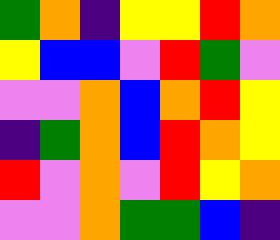[["green", "orange", "indigo", "yellow", "yellow", "red", "orange"], ["yellow", "blue", "blue", "violet", "red", "green", "violet"], ["violet", "violet", "orange", "blue", "orange", "red", "yellow"], ["indigo", "green", "orange", "blue", "red", "orange", "yellow"], ["red", "violet", "orange", "violet", "red", "yellow", "orange"], ["violet", "violet", "orange", "green", "green", "blue", "indigo"]]